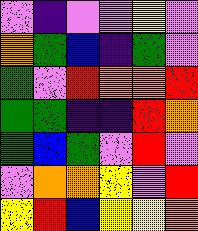[["violet", "indigo", "violet", "violet", "yellow", "violet"], ["orange", "green", "blue", "indigo", "green", "violet"], ["green", "violet", "red", "orange", "orange", "red"], ["green", "green", "indigo", "indigo", "red", "orange"], ["green", "blue", "green", "violet", "red", "violet"], ["violet", "orange", "orange", "yellow", "violet", "red"], ["yellow", "red", "blue", "yellow", "yellow", "orange"]]